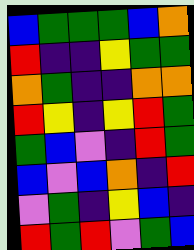[["blue", "green", "green", "green", "blue", "orange"], ["red", "indigo", "indigo", "yellow", "green", "green"], ["orange", "green", "indigo", "indigo", "orange", "orange"], ["red", "yellow", "indigo", "yellow", "red", "green"], ["green", "blue", "violet", "indigo", "red", "green"], ["blue", "violet", "blue", "orange", "indigo", "red"], ["violet", "green", "indigo", "yellow", "blue", "indigo"], ["red", "green", "red", "violet", "green", "blue"]]